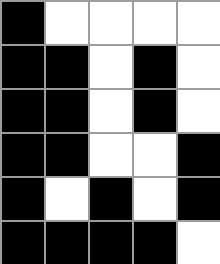[["black", "white", "white", "white", "white"], ["black", "black", "white", "black", "white"], ["black", "black", "white", "black", "white"], ["black", "black", "white", "white", "black"], ["black", "white", "black", "white", "black"], ["black", "black", "black", "black", "white"]]